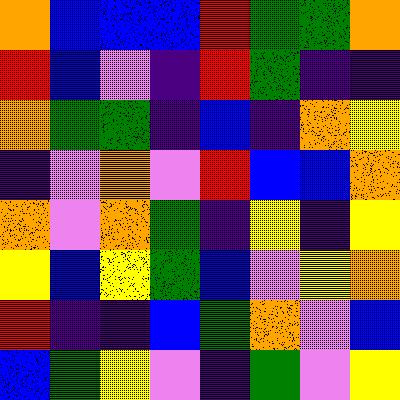[["orange", "blue", "blue", "blue", "red", "green", "green", "orange"], ["red", "blue", "violet", "indigo", "red", "green", "indigo", "indigo"], ["orange", "green", "green", "indigo", "blue", "indigo", "orange", "yellow"], ["indigo", "violet", "orange", "violet", "red", "blue", "blue", "orange"], ["orange", "violet", "orange", "green", "indigo", "yellow", "indigo", "yellow"], ["yellow", "blue", "yellow", "green", "blue", "violet", "yellow", "orange"], ["red", "indigo", "indigo", "blue", "green", "orange", "violet", "blue"], ["blue", "green", "yellow", "violet", "indigo", "green", "violet", "yellow"]]